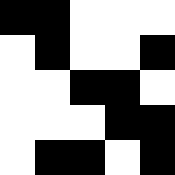[["black", "black", "white", "white", "white"], ["white", "black", "white", "white", "black"], ["white", "white", "black", "black", "white"], ["white", "white", "white", "black", "black"], ["white", "black", "black", "white", "black"]]